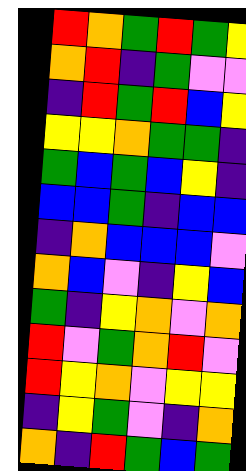[["red", "orange", "green", "red", "green", "yellow"], ["orange", "red", "indigo", "green", "violet", "violet"], ["indigo", "red", "green", "red", "blue", "yellow"], ["yellow", "yellow", "orange", "green", "green", "indigo"], ["green", "blue", "green", "blue", "yellow", "indigo"], ["blue", "blue", "green", "indigo", "blue", "blue"], ["indigo", "orange", "blue", "blue", "blue", "violet"], ["orange", "blue", "violet", "indigo", "yellow", "blue"], ["green", "indigo", "yellow", "orange", "violet", "orange"], ["red", "violet", "green", "orange", "red", "violet"], ["red", "yellow", "orange", "violet", "yellow", "yellow"], ["indigo", "yellow", "green", "violet", "indigo", "orange"], ["orange", "indigo", "red", "green", "blue", "green"]]